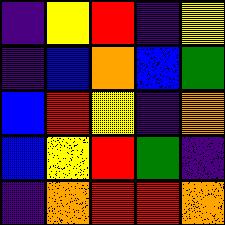[["indigo", "yellow", "red", "indigo", "yellow"], ["indigo", "blue", "orange", "blue", "green"], ["blue", "red", "yellow", "indigo", "orange"], ["blue", "yellow", "red", "green", "indigo"], ["indigo", "orange", "red", "red", "orange"]]